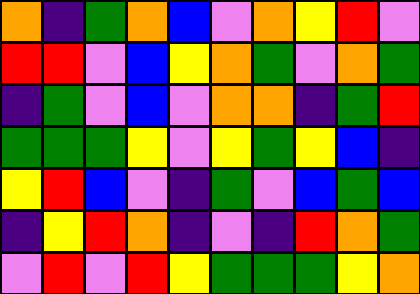[["orange", "indigo", "green", "orange", "blue", "violet", "orange", "yellow", "red", "violet"], ["red", "red", "violet", "blue", "yellow", "orange", "green", "violet", "orange", "green"], ["indigo", "green", "violet", "blue", "violet", "orange", "orange", "indigo", "green", "red"], ["green", "green", "green", "yellow", "violet", "yellow", "green", "yellow", "blue", "indigo"], ["yellow", "red", "blue", "violet", "indigo", "green", "violet", "blue", "green", "blue"], ["indigo", "yellow", "red", "orange", "indigo", "violet", "indigo", "red", "orange", "green"], ["violet", "red", "violet", "red", "yellow", "green", "green", "green", "yellow", "orange"]]